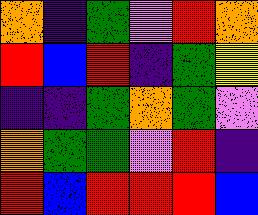[["orange", "indigo", "green", "violet", "red", "orange"], ["red", "blue", "red", "indigo", "green", "yellow"], ["indigo", "indigo", "green", "orange", "green", "violet"], ["orange", "green", "green", "violet", "red", "indigo"], ["red", "blue", "red", "red", "red", "blue"]]